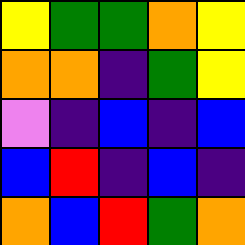[["yellow", "green", "green", "orange", "yellow"], ["orange", "orange", "indigo", "green", "yellow"], ["violet", "indigo", "blue", "indigo", "blue"], ["blue", "red", "indigo", "blue", "indigo"], ["orange", "blue", "red", "green", "orange"]]